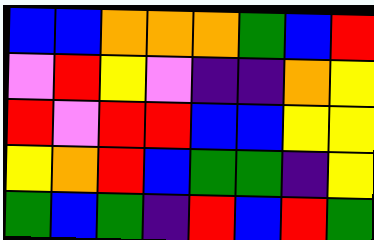[["blue", "blue", "orange", "orange", "orange", "green", "blue", "red"], ["violet", "red", "yellow", "violet", "indigo", "indigo", "orange", "yellow"], ["red", "violet", "red", "red", "blue", "blue", "yellow", "yellow"], ["yellow", "orange", "red", "blue", "green", "green", "indigo", "yellow"], ["green", "blue", "green", "indigo", "red", "blue", "red", "green"]]